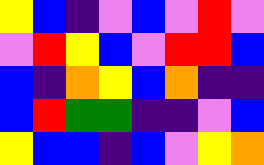[["yellow", "blue", "indigo", "violet", "blue", "violet", "red", "violet"], ["violet", "red", "yellow", "blue", "violet", "red", "red", "blue"], ["blue", "indigo", "orange", "yellow", "blue", "orange", "indigo", "indigo"], ["blue", "red", "green", "green", "indigo", "indigo", "violet", "blue"], ["yellow", "blue", "blue", "indigo", "blue", "violet", "yellow", "orange"]]